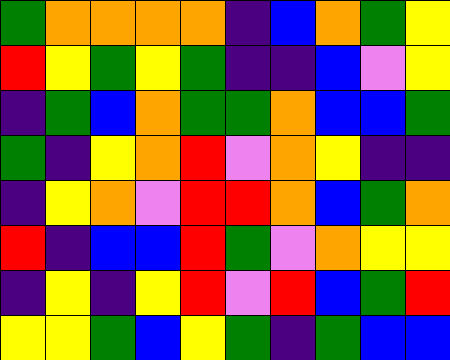[["green", "orange", "orange", "orange", "orange", "indigo", "blue", "orange", "green", "yellow"], ["red", "yellow", "green", "yellow", "green", "indigo", "indigo", "blue", "violet", "yellow"], ["indigo", "green", "blue", "orange", "green", "green", "orange", "blue", "blue", "green"], ["green", "indigo", "yellow", "orange", "red", "violet", "orange", "yellow", "indigo", "indigo"], ["indigo", "yellow", "orange", "violet", "red", "red", "orange", "blue", "green", "orange"], ["red", "indigo", "blue", "blue", "red", "green", "violet", "orange", "yellow", "yellow"], ["indigo", "yellow", "indigo", "yellow", "red", "violet", "red", "blue", "green", "red"], ["yellow", "yellow", "green", "blue", "yellow", "green", "indigo", "green", "blue", "blue"]]